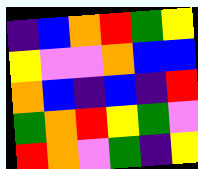[["indigo", "blue", "orange", "red", "green", "yellow"], ["yellow", "violet", "violet", "orange", "blue", "blue"], ["orange", "blue", "indigo", "blue", "indigo", "red"], ["green", "orange", "red", "yellow", "green", "violet"], ["red", "orange", "violet", "green", "indigo", "yellow"]]